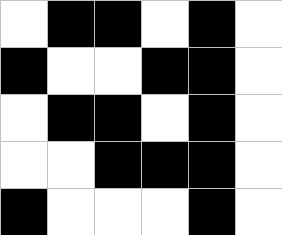[["white", "black", "black", "white", "black", "white"], ["black", "white", "white", "black", "black", "white"], ["white", "black", "black", "white", "black", "white"], ["white", "white", "black", "black", "black", "white"], ["black", "white", "white", "white", "black", "white"]]